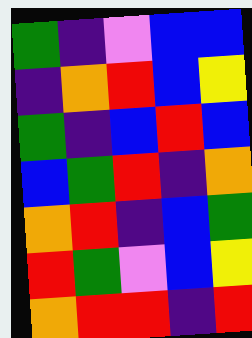[["green", "indigo", "violet", "blue", "blue"], ["indigo", "orange", "red", "blue", "yellow"], ["green", "indigo", "blue", "red", "blue"], ["blue", "green", "red", "indigo", "orange"], ["orange", "red", "indigo", "blue", "green"], ["red", "green", "violet", "blue", "yellow"], ["orange", "red", "red", "indigo", "red"]]